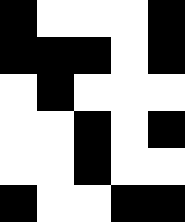[["black", "white", "white", "white", "black"], ["black", "black", "black", "white", "black"], ["white", "black", "white", "white", "white"], ["white", "white", "black", "white", "black"], ["white", "white", "black", "white", "white"], ["black", "white", "white", "black", "black"]]